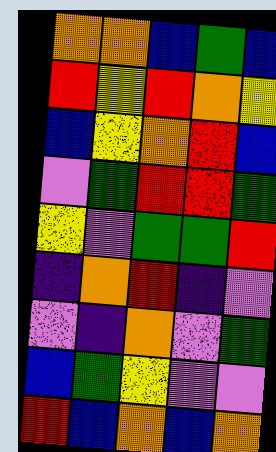[["orange", "orange", "blue", "green", "blue"], ["red", "yellow", "red", "orange", "yellow"], ["blue", "yellow", "orange", "red", "blue"], ["violet", "green", "red", "red", "green"], ["yellow", "violet", "green", "green", "red"], ["indigo", "orange", "red", "indigo", "violet"], ["violet", "indigo", "orange", "violet", "green"], ["blue", "green", "yellow", "violet", "violet"], ["red", "blue", "orange", "blue", "orange"]]